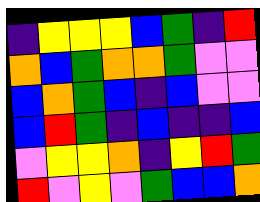[["indigo", "yellow", "yellow", "yellow", "blue", "green", "indigo", "red"], ["orange", "blue", "green", "orange", "orange", "green", "violet", "violet"], ["blue", "orange", "green", "blue", "indigo", "blue", "violet", "violet"], ["blue", "red", "green", "indigo", "blue", "indigo", "indigo", "blue"], ["violet", "yellow", "yellow", "orange", "indigo", "yellow", "red", "green"], ["red", "violet", "yellow", "violet", "green", "blue", "blue", "orange"]]